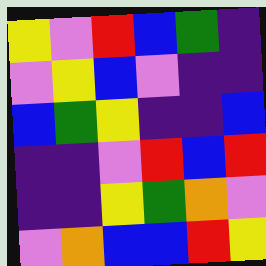[["yellow", "violet", "red", "blue", "green", "indigo"], ["violet", "yellow", "blue", "violet", "indigo", "indigo"], ["blue", "green", "yellow", "indigo", "indigo", "blue"], ["indigo", "indigo", "violet", "red", "blue", "red"], ["indigo", "indigo", "yellow", "green", "orange", "violet"], ["violet", "orange", "blue", "blue", "red", "yellow"]]